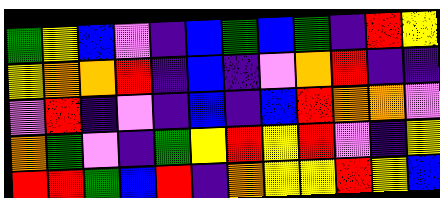[["green", "yellow", "blue", "violet", "indigo", "blue", "green", "blue", "green", "indigo", "red", "yellow"], ["yellow", "orange", "orange", "red", "indigo", "blue", "indigo", "violet", "orange", "red", "indigo", "indigo"], ["violet", "red", "indigo", "violet", "indigo", "blue", "indigo", "blue", "red", "orange", "orange", "violet"], ["orange", "green", "violet", "indigo", "green", "yellow", "red", "yellow", "red", "violet", "indigo", "yellow"], ["red", "red", "green", "blue", "red", "indigo", "orange", "yellow", "yellow", "red", "yellow", "blue"]]